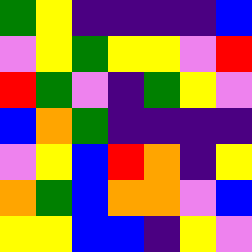[["green", "yellow", "indigo", "indigo", "indigo", "indigo", "blue"], ["violet", "yellow", "green", "yellow", "yellow", "violet", "red"], ["red", "green", "violet", "indigo", "green", "yellow", "violet"], ["blue", "orange", "green", "indigo", "indigo", "indigo", "indigo"], ["violet", "yellow", "blue", "red", "orange", "indigo", "yellow"], ["orange", "green", "blue", "orange", "orange", "violet", "blue"], ["yellow", "yellow", "blue", "blue", "indigo", "yellow", "violet"]]